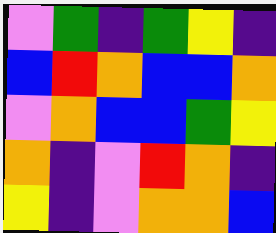[["violet", "green", "indigo", "green", "yellow", "indigo"], ["blue", "red", "orange", "blue", "blue", "orange"], ["violet", "orange", "blue", "blue", "green", "yellow"], ["orange", "indigo", "violet", "red", "orange", "indigo"], ["yellow", "indigo", "violet", "orange", "orange", "blue"]]